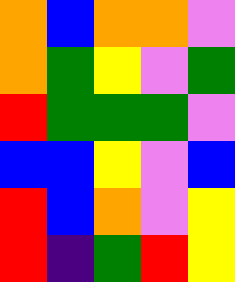[["orange", "blue", "orange", "orange", "violet"], ["orange", "green", "yellow", "violet", "green"], ["red", "green", "green", "green", "violet"], ["blue", "blue", "yellow", "violet", "blue"], ["red", "blue", "orange", "violet", "yellow"], ["red", "indigo", "green", "red", "yellow"]]